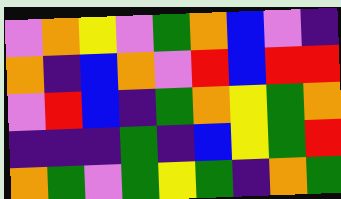[["violet", "orange", "yellow", "violet", "green", "orange", "blue", "violet", "indigo"], ["orange", "indigo", "blue", "orange", "violet", "red", "blue", "red", "red"], ["violet", "red", "blue", "indigo", "green", "orange", "yellow", "green", "orange"], ["indigo", "indigo", "indigo", "green", "indigo", "blue", "yellow", "green", "red"], ["orange", "green", "violet", "green", "yellow", "green", "indigo", "orange", "green"]]